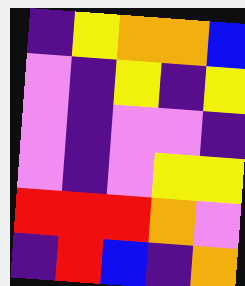[["indigo", "yellow", "orange", "orange", "blue"], ["violet", "indigo", "yellow", "indigo", "yellow"], ["violet", "indigo", "violet", "violet", "indigo"], ["violet", "indigo", "violet", "yellow", "yellow"], ["red", "red", "red", "orange", "violet"], ["indigo", "red", "blue", "indigo", "orange"]]